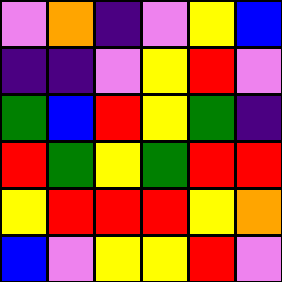[["violet", "orange", "indigo", "violet", "yellow", "blue"], ["indigo", "indigo", "violet", "yellow", "red", "violet"], ["green", "blue", "red", "yellow", "green", "indigo"], ["red", "green", "yellow", "green", "red", "red"], ["yellow", "red", "red", "red", "yellow", "orange"], ["blue", "violet", "yellow", "yellow", "red", "violet"]]